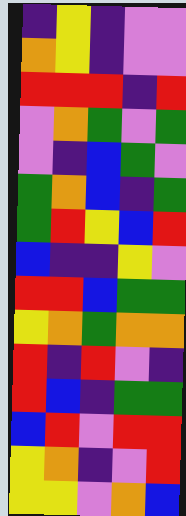[["indigo", "yellow", "indigo", "violet", "violet"], ["orange", "yellow", "indigo", "violet", "violet"], ["red", "red", "red", "indigo", "red"], ["violet", "orange", "green", "violet", "green"], ["violet", "indigo", "blue", "green", "violet"], ["green", "orange", "blue", "indigo", "green"], ["green", "red", "yellow", "blue", "red"], ["blue", "indigo", "indigo", "yellow", "violet"], ["red", "red", "blue", "green", "green"], ["yellow", "orange", "green", "orange", "orange"], ["red", "indigo", "red", "violet", "indigo"], ["red", "blue", "indigo", "green", "green"], ["blue", "red", "violet", "red", "red"], ["yellow", "orange", "indigo", "violet", "red"], ["yellow", "yellow", "violet", "orange", "blue"]]